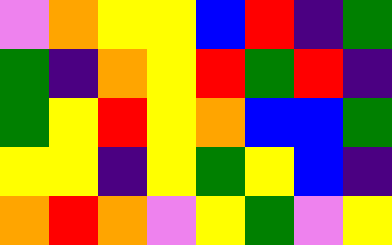[["violet", "orange", "yellow", "yellow", "blue", "red", "indigo", "green"], ["green", "indigo", "orange", "yellow", "red", "green", "red", "indigo"], ["green", "yellow", "red", "yellow", "orange", "blue", "blue", "green"], ["yellow", "yellow", "indigo", "yellow", "green", "yellow", "blue", "indigo"], ["orange", "red", "orange", "violet", "yellow", "green", "violet", "yellow"]]